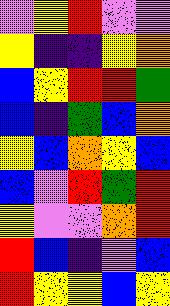[["violet", "yellow", "red", "violet", "violet"], ["yellow", "indigo", "indigo", "yellow", "orange"], ["blue", "yellow", "red", "red", "green"], ["blue", "indigo", "green", "blue", "orange"], ["yellow", "blue", "orange", "yellow", "blue"], ["blue", "violet", "red", "green", "red"], ["yellow", "violet", "violet", "orange", "red"], ["red", "blue", "indigo", "violet", "blue"], ["red", "yellow", "yellow", "blue", "yellow"]]